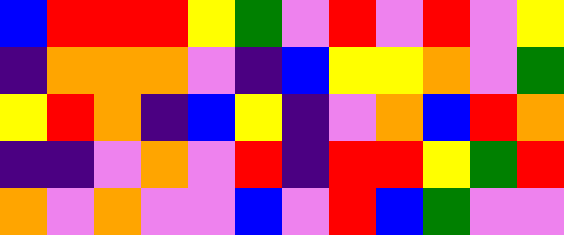[["blue", "red", "red", "red", "yellow", "green", "violet", "red", "violet", "red", "violet", "yellow"], ["indigo", "orange", "orange", "orange", "violet", "indigo", "blue", "yellow", "yellow", "orange", "violet", "green"], ["yellow", "red", "orange", "indigo", "blue", "yellow", "indigo", "violet", "orange", "blue", "red", "orange"], ["indigo", "indigo", "violet", "orange", "violet", "red", "indigo", "red", "red", "yellow", "green", "red"], ["orange", "violet", "orange", "violet", "violet", "blue", "violet", "red", "blue", "green", "violet", "violet"]]